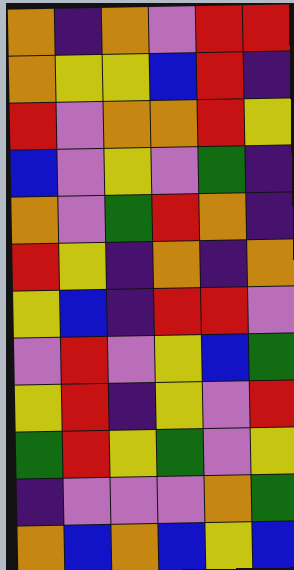[["orange", "indigo", "orange", "violet", "red", "red"], ["orange", "yellow", "yellow", "blue", "red", "indigo"], ["red", "violet", "orange", "orange", "red", "yellow"], ["blue", "violet", "yellow", "violet", "green", "indigo"], ["orange", "violet", "green", "red", "orange", "indigo"], ["red", "yellow", "indigo", "orange", "indigo", "orange"], ["yellow", "blue", "indigo", "red", "red", "violet"], ["violet", "red", "violet", "yellow", "blue", "green"], ["yellow", "red", "indigo", "yellow", "violet", "red"], ["green", "red", "yellow", "green", "violet", "yellow"], ["indigo", "violet", "violet", "violet", "orange", "green"], ["orange", "blue", "orange", "blue", "yellow", "blue"]]